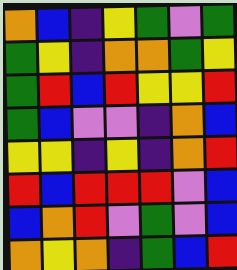[["orange", "blue", "indigo", "yellow", "green", "violet", "green"], ["green", "yellow", "indigo", "orange", "orange", "green", "yellow"], ["green", "red", "blue", "red", "yellow", "yellow", "red"], ["green", "blue", "violet", "violet", "indigo", "orange", "blue"], ["yellow", "yellow", "indigo", "yellow", "indigo", "orange", "red"], ["red", "blue", "red", "red", "red", "violet", "blue"], ["blue", "orange", "red", "violet", "green", "violet", "blue"], ["orange", "yellow", "orange", "indigo", "green", "blue", "red"]]